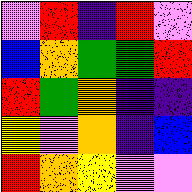[["violet", "red", "indigo", "red", "violet"], ["blue", "orange", "green", "green", "red"], ["red", "green", "orange", "indigo", "indigo"], ["yellow", "violet", "orange", "indigo", "blue"], ["red", "orange", "yellow", "violet", "violet"]]